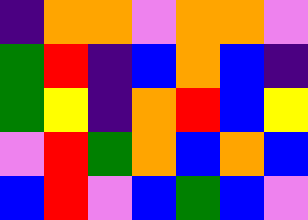[["indigo", "orange", "orange", "violet", "orange", "orange", "violet"], ["green", "red", "indigo", "blue", "orange", "blue", "indigo"], ["green", "yellow", "indigo", "orange", "red", "blue", "yellow"], ["violet", "red", "green", "orange", "blue", "orange", "blue"], ["blue", "red", "violet", "blue", "green", "blue", "violet"]]